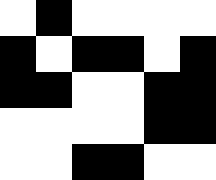[["white", "black", "white", "white", "white", "white"], ["black", "white", "black", "black", "white", "black"], ["black", "black", "white", "white", "black", "black"], ["white", "white", "white", "white", "black", "black"], ["white", "white", "black", "black", "white", "white"]]